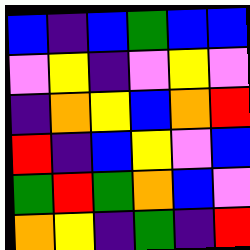[["blue", "indigo", "blue", "green", "blue", "blue"], ["violet", "yellow", "indigo", "violet", "yellow", "violet"], ["indigo", "orange", "yellow", "blue", "orange", "red"], ["red", "indigo", "blue", "yellow", "violet", "blue"], ["green", "red", "green", "orange", "blue", "violet"], ["orange", "yellow", "indigo", "green", "indigo", "red"]]